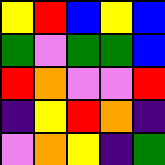[["yellow", "red", "blue", "yellow", "blue"], ["green", "violet", "green", "green", "blue"], ["red", "orange", "violet", "violet", "red"], ["indigo", "yellow", "red", "orange", "indigo"], ["violet", "orange", "yellow", "indigo", "green"]]